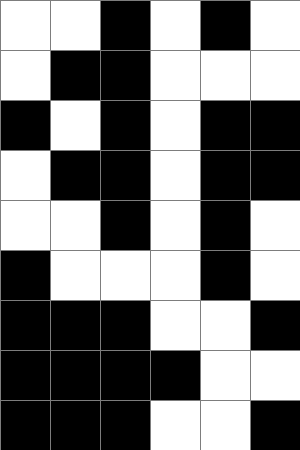[["white", "white", "black", "white", "black", "white"], ["white", "black", "black", "white", "white", "white"], ["black", "white", "black", "white", "black", "black"], ["white", "black", "black", "white", "black", "black"], ["white", "white", "black", "white", "black", "white"], ["black", "white", "white", "white", "black", "white"], ["black", "black", "black", "white", "white", "black"], ["black", "black", "black", "black", "white", "white"], ["black", "black", "black", "white", "white", "black"]]